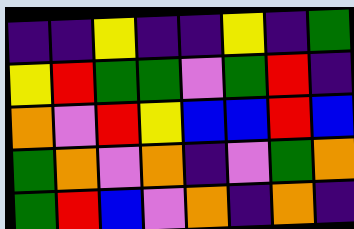[["indigo", "indigo", "yellow", "indigo", "indigo", "yellow", "indigo", "green"], ["yellow", "red", "green", "green", "violet", "green", "red", "indigo"], ["orange", "violet", "red", "yellow", "blue", "blue", "red", "blue"], ["green", "orange", "violet", "orange", "indigo", "violet", "green", "orange"], ["green", "red", "blue", "violet", "orange", "indigo", "orange", "indigo"]]